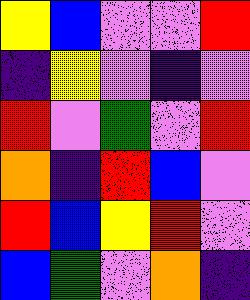[["yellow", "blue", "violet", "violet", "red"], ["indigo", "yellow", "violet", "indigo", "violet"], ["red", "violet", "green", "violet", "red"], ["orange", "indigo", "red", "blue", "violet"], ["red", "blue", "yellow", "red", "violet"], ["blue", "green", "violet", "orange", "indigo"]]